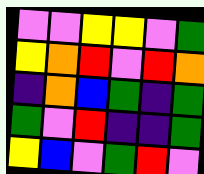[["violet", "violet", "yellow", "yellow", "violet", "green"], ["yellow", "orange", "red", "violet", "red", "orange"], ["indigo", "orange", "blue", "green", "indigo", "green"], ["green", "violet", "red", "indigo", "indigo", "green"], ["yellow", "blue", "violet", "green", "red", "violet"]]